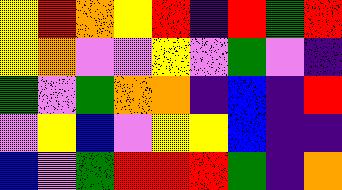[["yellow", "red", "orange", "yellow", "red", "indigo", "red", "green", "red"], ["yellow", "orange", "violet", "violet", "yellow", "violet", "green", "violet", "indigo"], ["green", "violet", "green", "orange", "orange", "indigo", "blue", "indigo", "red"], ["violet", "yellow", "blue", "violet", "yellow", "yellow", "blue", "indigo", "indigo"], ["blue", "violet", "green", "red", "red", "red", "green", "indigo", "orange"]]